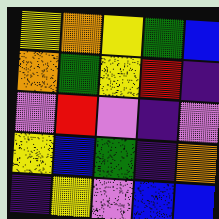[["yellow", "orange", "yellow", "green", "blue"], ["orange", "green", "yellow", "red", "indigo"], ["violet", "red", "violet", "indigo", "violet"], ["yellow", "blue", "green", "indigo", "orange"], ["indigo", "yellow", "violet", "blue", "blue"]]